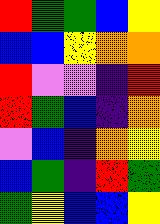[["red", "green", "green", "blue", "yellow"], ["blue", "blue", "yellow", "orange", "orange"], ["red", "violet", "violet", "indigo", "red"], ["red", "green", "blue", "indigo", "orange"], ["violet", "blue", "indigo", "orange", "yellow"], ["blue", "green", "indigo", "red", "green"], ["green", "yellow", "blue", "blue", "yellow"]]